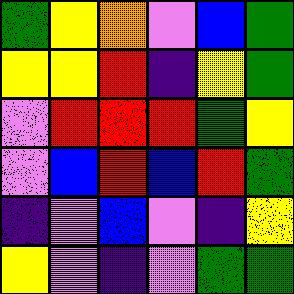[["green", "yellow", "orange", "violet", "blue", "green"], ["yellow", "yellow", "red", "indigo", "yellow", "green"], ["violet", "red", "red", "red", "green", "yellow"], ["violet", "blue", "red", "blue", "red", "green"], ["indigo", "violet", "blue", "violet", "indigo", "yellow"], ["yellow", "violet", "indigo", "violet", "green", "green"]]